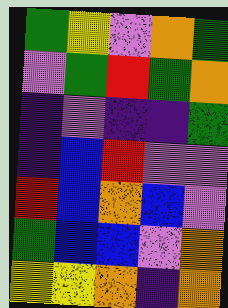[["green", "yellow", "violet", "orange", "green"], ["violet", "green", "red", "green", "orange"], ["indigo", "violet", "indigo", "indigo", "green"], ["indigo", "blue", "red", "violet", "violet"], ["red", "blue", "orange", "blue", "violet"], ["green", "blue", "blue", "violet", "orange"], ["yellow", "yellow", "orange", "indigo", "orange"]]